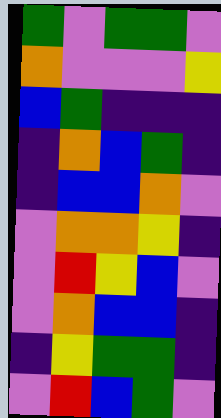[["green", "violet", "green", "green", "violet"], ["orange", "violet", "violet", "violet", "yellow"], ["blue", "green", "indigo", "indigo", "indigo"], ["indigo", "orange", "blue", "green", "indigo"], ["indigo", "blue", "blue", "orange", "violet"], ["violet", "orange", "orange", "yellow", "indigo"], ["violet", "red", "yellow", "blue", "violet"], ["violet", "orange", "blue", "blue", "indigo"], ["indigo", "yellow", "green", "green", "indigo"], ["violet", "red", "blue", "green", "violet"]]